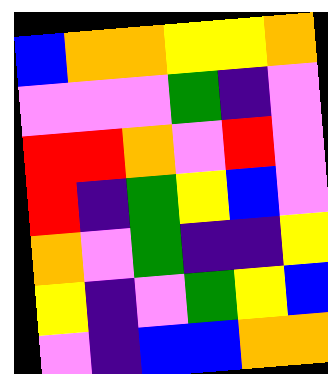[["blue", "orange", "orange", "yellow", "yellow", "orange"], ["violet", "violet", "violet", "green", "indigo", "violet"], ["red", "red", "orange", "violet", "red", "violet"], ["red", "indigo", "green", "yellow", "blue", "violet"], ["orange", "violet", "green", "indigo", "indigo", "yellow"], ["yellow", "indigo", "violet", "green", "yellow", "blue"], ["violet", "indigo", "blue", "blue", "orange", "orange"]]